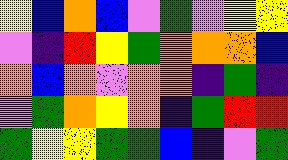[["yellow", "blue", "orange", "blue", "violet", "green", "violet", "yellow", "yellow"], ["violet", "indigo", "red", "yellow", "green", "orange", "orange", "orange", "blue"], ["orange", "blue", "orange", "violet", "orange", "orange", "indigo", "green", "indigo"], ["violet", "green", "orange", "yellow", "orange", "indigo", "green", "red", "red"], ["green", "yellow", "yellow", "green", "green", "blue", "indigo", "violet", "green"]]